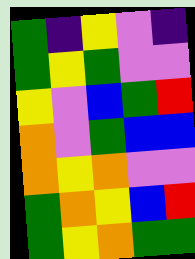[["green", "indigo", "yellow", "violet", "indigo"], ["green", "yellow", "green", "violet", "violet"], ["yellow", "violet", "blue", "green", "red"], ["orange", "violet", "green", "blue", "blue"], ["orange", "yellow", "orange", "violet", "violet"], ["green", "orange", "yellow", "blue", "red"], ["green", "yellow", "orange", "green", "green"]]